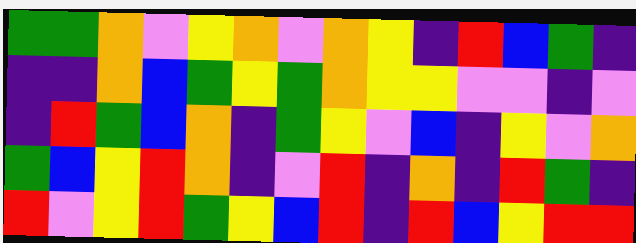[["green", "green", "orange", "violet", "yellow", "orange", "violet", "orange", "yellow", "indigo", "red", "blue", "green", "indigo"], ["indigo", "indigo", "orange", "blue", "green", "yellow", "green", "orange", "yellow", "yellow", "violet", "violet", "indigo", "violet"], ["indigo", "red", "green", "blue", "orange", "indigo", "green", "yellow", "violet", "blue", "indigo", "yellow", "violet", "orange"], ["green", "blue", "yellow", "red", "orange", "indigo", "violet", "red", "indigo", "orange", "indigo", "red", "green", "indigo"], ["red", "violet", "yellow", "red", "green", "yellow", "blue", "red", "indigo", "red", "blue", "yellow", "red", "red"]]